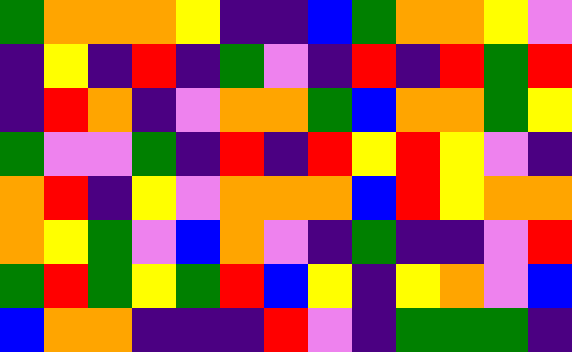[["green", "orange", "orange", "orange", "yellow", "indigo", "indigo", "blue", "green", "orange", "orange", "yellow", "violet"], ["indigo", "yellow", "indigo", "red", "indigo", "green", "violet", "indigo", "red", "indigo", "red", "green", "red"], ["indigo", "red", "orange", "indigo", "violet", "orange", "orange", "green", "blue", "orange", "orange", "green", "yellow"], ["green", "violet", "violet", "green", "indigo", "red", "indigo", "red", "yellow", "red", "yellow", "violet", "indigo"], ["orange", "red", "indigo", "yellow", "violet", "orange", "orange", "orange", "blue", "red", "yellow", "orange", "orange"], ["orange", "yellow", "green", "violet", "blue", "orange", "violet", "indigo", "green", "indigo", "indigo", "violet", "red"], ["green", "red", "green", "yellow", "green", "red", "blue", "yellow", "indigo", "yellow", "orange", "violet", "blue"], ["blue", "orange", "orange", "indigo", "indigo", "indigo", "red", "violet", "indigo", "green", "green", "green", "indigo"]]